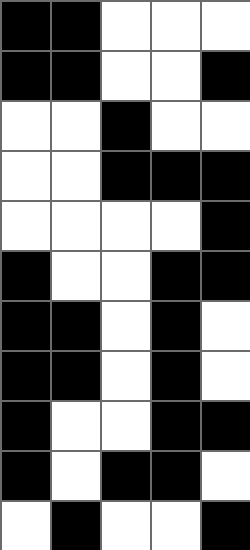[["black", "black", "white", "white", "white"], ["black", "black", "white", "white", "black"], ["white", "white", "black", "white", "white"], ["white", "white", "black", "black", "black"], ["white", "white", "white", "white", "black"], ["black", "white", "white", "black", "black"], ["black", "black", "white", "black", "white"], ["black", "black", "white", "black", "white"], ["black", "white", "white", "black", "black"], ["black", "white", "black", "black", "white"], ["white", "black", "white", "white", "black"]]